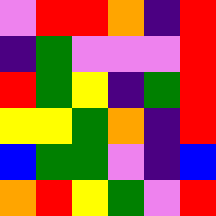[["violet", "red", "red", "orange", "indigo", "red"], ["indigo", "green", "violet", "violet", "violet", "red"], ["red", "green", "yellow", "indigo", "green", "red"], ["yellow", "yellow", "green", "orange", "indigo", "red"], ["blue", "green", "green", "violet", "indigo", "blue"], ["orange", "red", "yellow", "green", "violet", "red"]]